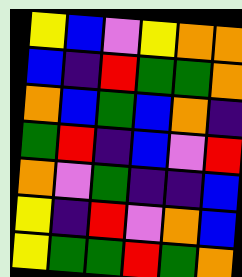[["yellow", "blue", "violet", "yellow", "orange", "orange"], ["blue", "indigo", "red", "green", "green", "orange"], ["orange", "blue", "green", "blue", "orange", "indigo"], ["green", "red", "indigo", "blue", "violet", "red"], ["orange", "violet", "green", "indigo", "indigo", "blue"], ["yellow", "indigo", "red", "violet", "orange", "blue"], ["yellow", "green", "green", "red", "green", "orange"]]